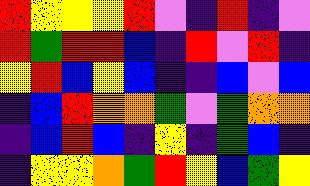[["red", "yellow", "yellow", "yellow", "red", "violet", "indigo", "red", "indigo", "violet"], ["red", "green", "red", "red", "blue", "indigo", "red", "violet", "red", "indigo"], ["yellow", "red", "blue", "yellow", "blue", "indigo", "indigo", "blue", "violet", "blue"], ["indigo", "blue", "red", "orange", "orange", "green", "violet", "green", "orange", "orange"], ["indigo", "blue", "red", "blue", "indigo", "yellow", "indigo", "green", "blue", "indigo"], ["indigo", "yellow", "yellow", "orange", "green", "red", "yellow", "blue", "green", "yellow"]]